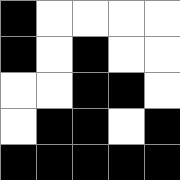[["black", "white", "white", "white", "white"], ["black", "white", "black", "white", "white"], ["white", "white", "black", "black", "white"], ["white", "black", "black", "white", "black"], ["black", "black", "black", "black", "black"]]